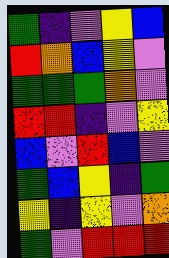[["green", "indigo", "violet", "yellow", "blue"], ["red", "orange", "blue", "yellow", "violet"], ["green", "green", "green", "orange", "violet"], ["red", "red", "indigo", "violet", "yellow"], ["blue", "violet", "red", "blue", "violet"], ["green", "blue", "yellow", "indigo", "green"], ["yellow", "indigo", "yellow", "violet", "orange"], ["green", "violet", "red", "red", "red"]]